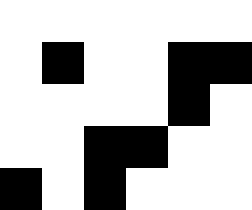[["white", "white", "white", "white", "white", "white"], ["white", "black", "white", "white", "black", "black"], ["white", "white", "white", "white", "black", "white"], ["white", "white", "black", "black", "white", "white"], ["black", "white", "black", "white", "white", "white"]]